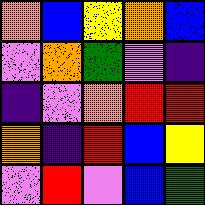[["orange", "blue", "yellow", "orange", "blue"], ["violet", "orange", "green", "violet", "indigo"], ["indigo", "violet", "orange", "red", "red"], ["orange", "indigo", "red", "blue", "yellow"], ["violet", "red", "violet", "blue", "green"]]